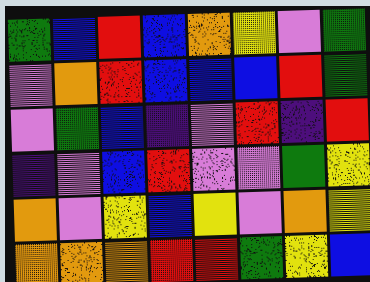[["green", "blue", "red", "blue", "orange", "yellow", "violet", "green"], ["violet", "orange", "red", "blue", "blue", "blue", "red", "green"], ["violet", "green", "blue", "indigo", "violet", "red", "indigo", "red"], ["indigo", "violet", "blue", "red", "violet", "violet", "green", "yellow"], ["orange", "violet", "yellow", "blue", "yellow", "violet", "orange", "yellow"], ["orange", "orange", "orange", "red", "red", "green", "yellow", "blue"]]